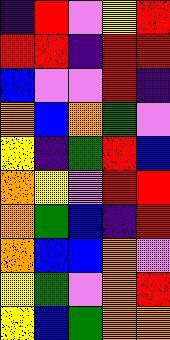[["indigo", "red", "violet", "yellow", "red"], ["red", "red", "indigo", "red", "red"], ["blue", "violet", "violet", "red", "indigo"], ["orange", "blue", "orange", "green", "violet"], ["yellow", "indigo", "green", "red", "blue"], ["orange", "yellow", "violet", "red", "red"], ["orange", "green", "blue", "indigo", "red"], ["orange", "blue", "blue", "orange", "violet"], ["yellow", "green", "violet", "orange", "red"], ["yellow", "blue", "green", "orange", "orange"]]